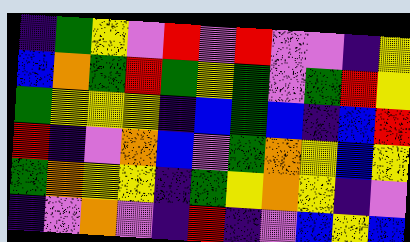[["indigo", "green", "yellow", "violet", "red", "violet", "red", "violet", "violet", "indigo", "yellow"], ["blue", "orange", "green", "red", "green", "yellow", "green", "violet", "green", "red", "yellow"], ["green", "yellow", "yellow", "yellow", "indigo", "blue", "green", "blue", "indigo", "blue", "red"], ["red", "indigo", "violet", "orange", "blue", "violet", "green", "orange", "yellow", "blue", "yellow"], ["green", "orange", "yellow", "yellow", "indigo", "green", "yellow", "orange", "yellow", "indigo", "violet"], ["indigo", "violet", "orange", "violet", "indigo", "red", "indigo", "violet", "blue", "yellow", "blue"]]